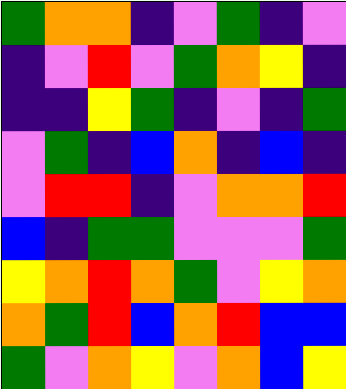[["green", "orange", "orange", "indigo", "violet", "green", "indigo", "violet"], ["indigo", "violet", "red", "violet", "green", "orange", "yellow", "indigo"], ["indigo", "indigo", "yellow", "green", "indigo", "violet", "indigo", "green"], ["violet", "green", "indigo", "blue", "orange", "indigo", "blue", "indigo"], ["violet", "red", "red", "indigo", "violet", "orange", "orange", "red"], ["blue", "indigo", "green", "green", "violet", "violet", "violet", "green"], ["yellow", "orange", "red", "orange", "green", "violet", "yellow", "orange"], ["orange", "green", "red", "blue", "orange", "red", "blue", "blue"], ["green", "violet", "orange", "yellow", "violet", "orange", "blue", "yellow"]]